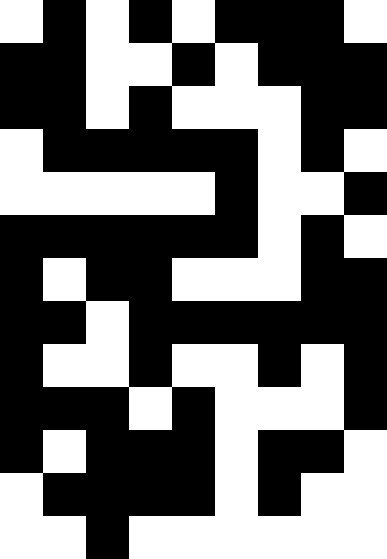[["white", "black", "white", "black", "white", "black", "black", "black", "white"], ["black", "black", "white", "white", "black", "white", "black", "black", "black"], ["black", "black", "white", "black", "white", "white", "white", "black", "black"], ["white", "black", "black", "black", "black", "black", "white", "black", "white"], ["white", "white", "white", "white", "white", "black", "white", "white", "black"], ["black", "black", "black", "black", "black", "black", "white", "black", "white"], ["black", "white", "black", "black", "white", "white", "white", "black", "black"], ["black", "black", "white", "black", "black", "black", "black", "black", "black"], ["black", "white", "white", "black", "white", "white", "black", "white", "black"], ["black", "black", "black", "white", "black", "white", "white", "white", "black"], ["black", "white", "black", "black", "black", "white", "black", "black", "white"], ["white", "black", "black", "black", "black", "white", "black", "white", "white"], ["white", "white", "black", "white", "white", "white", "white", "white", "white"]]